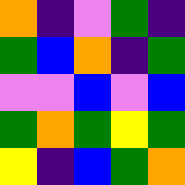[["orange", "indigo", "violet", "green", "indigo"], ["green", "blue", "orange", "indigo", "green"], ["violet", "violet", "blue", "violet", "blue"], ["green", "orange", "green", "yellow", "green"], ["yellow", "indigo", "blue", "green", "orange"]]